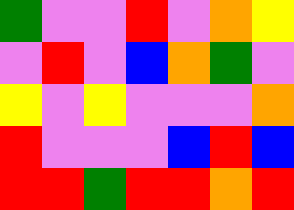[["green", "violet", "violet", "red", "violet", "orange", "yellow"], ["violet", "red", "violet", "blue", "orange", "green", "violet"], ["yellow", "violet", "yellow", "violet", "violet", "violet", "orange"], ["red", "violet", "violet", "violet", "blue", "red", "blue"], ["red", "red", "green", "red", "red", "orange", "red"]]